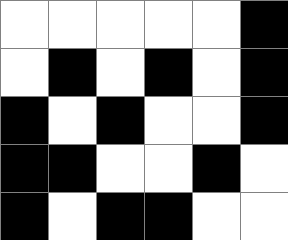[["white", "white", "white", "white", "white", "black"], ["white", "black", "white", "black", "white", "black"], ["black", "white", "black", "white", "white", "black"], ["black", "black", "white", "white", "black", "white"], ["black", "white", "black", "black", "white", "white"]]